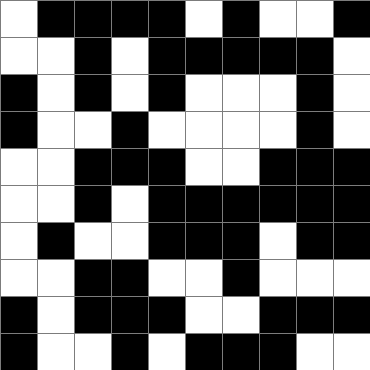[["white", "black", "black", "black", "black", "white", "black", "white", "white", "black"], ["white", "white", "black", "white", "black", "black", "black", "black", "black", "white"], ["black", "white", "black", "white", "black", "white", "white", "white", "black", "white"], ["black", "white", "white", "black", "white", "white", "white", "white", "black", "white"], ["white", "white", "black", "black", "black", "white", "white", "black", "black", "black"], ["white", "white", "black", "white", "black", "black", "black", "black", "black", "black"], ["white", "black", "white", "white", "black", "black", "black", "white", "black", "black"], ["white", "white", "black", "black", "white", "white", "black", "white", "white", "white"], ["black", "white", "black", "black", "black", "white", "white", "black", "black", "black"], ["black", "white", "white", "black", "white", "black", "black", "black", "white", "white"]]